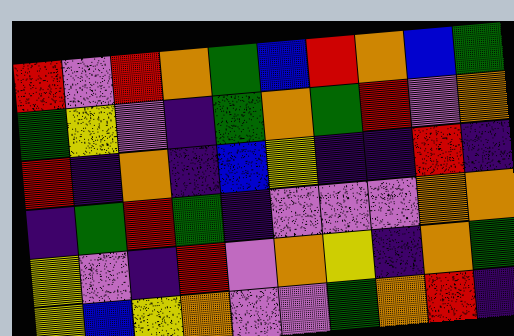[["red", "violet", "red", "orange", "green", "blue", "red", "orange", "blue", "green"], ["green", "yellow", "violet", "indigo", "green", "orange", "green", "red", "violet", "orange"], ["red", "indigo", "orange", "indigo", "blue", "yellow", "indigo", "indigo", "red", "indigo"], ["indigo", "green", "red", "green", "indigo", "violet", "violet", "violet", "orange", "orange"], ["yellow", "violet", "indigo", "red", "violet", "orange", "yellow", "indigo", "orange", "green"], ["yellow", "blue", "yellow", "orange", "violet", "violet", "green", "orange", "red", "indigo"]]